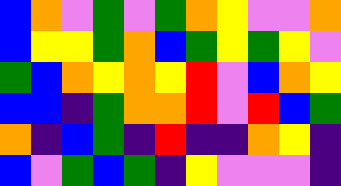[["blue", "orange", "violet", "green", "violet", "green", "orange", "yellow", "violet", "violet", "orange"], ["blue", "yellow", "yellow", "green", "orange", "blue", "green", "yellow", "green", "yellow", "violet"], ["green", "blue", "orange", "yellow", "orange", "yellow", "red", "violet", "blue", "orange", "yellow"], ["blue", "blue", "indigo", "green", "orange", "orange", "red", "violet", "red", "blue", "green"], ["orange", "indigo", "blue", "green", "indigo", "red", "indigo", "indigo", "orange", "yellow", "indigo"], ["blue", "violet", "green", "blue", "green", "indigo", "yellow", "violet", "violet", "violet", "indigo"]]